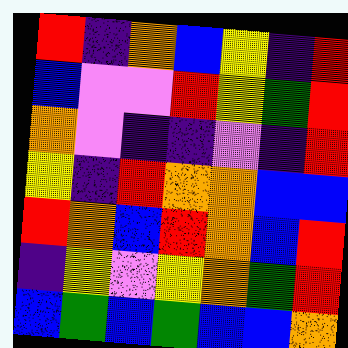[["red", "indigo", "orange", "blue", "yellow", "indigo", "red"], ["blue", "violet", "violet", "red", "yellow", "green", "red"], ["orange", "violet", "indigo", "indigo", "violet", "indigo", "red"], ["yellow", "indigo", "red", "orange", "orange", "blue", "blue"], ["red", "orange", "blue", "red", "orange", "blue", "red"], ["indigo", "yellow", "violet", "yellow", "orange", "green", "red"], ["blue", "green", "blue", "green", "blue", "blue", "orange"]]